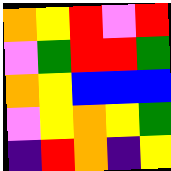[["orange", "yellow", "red", "violet", "red"], ["violet", "green", "red", "red", "green"], ["orange", "yellow", "blue", "blue", "blue"], ["violet", "yellow", "orange", "yellow", "green"], ["indigo", "red", "orange", "indigo", "yellow"]]